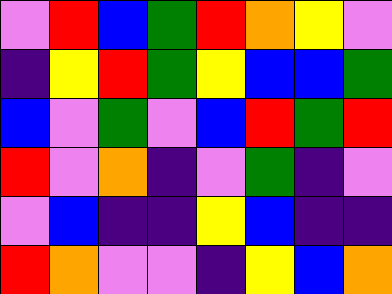[["violet", "red", "blue", "green", "red", "orange", "yellow", "violet"], ["indigo", "yellow", "red", "green", "yellow", "blue", "blue", "green"], ["blue", "violet", "green", "violet", "blue", "red", "green", "red"], ["red", "violet", "orange", "indigo", "violet", "green", "indigo", "violet"], ["violet", "blue", "indigo", "indigo", "yellow", "blue", "indigo", "indigo"], ["red", "orange", "violet", "violet", "indigo", "yellow", "blue", "orange"]]